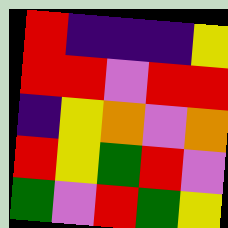[["red", "indigo", "indigo", "indigo", "yellow"], ["red", "red", "violet", "red", "red"], ["indigo", "yellow", "orange", "violet", "orange"], ["red", "yellow", "green", "red", "violet"], ["green", "violet", "red", "green", "yellow"]]